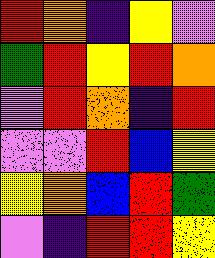[["red", "orange", "indigo", "yellow", "violet"], ["green", "red", "yellow", "red", "orange"], ["violet", "red", "orange", "indigo", "red"], ["violet", "violet", "red", "blue", "yellow"], ["yellow", "orange", "blue", "red", "green"], ["violet", "indigo", "red", "red", "yellow"]]